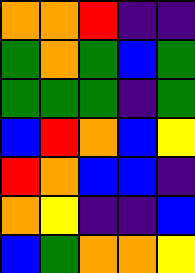[["orange", "orange", "red", "indigo", "indigo"], ["green", "orange", "green", "blue", "green"], ["green", "green", "green", "indigo", "green"], ["blue", "red", "orange", "blue", "yellow"], ["red", "orange", "blue", "blue", "indigo"], ["orange", "yellow", "indigo", "indigo", "blue"], ["blue", "green", "orange", "orange", "yellow"]]